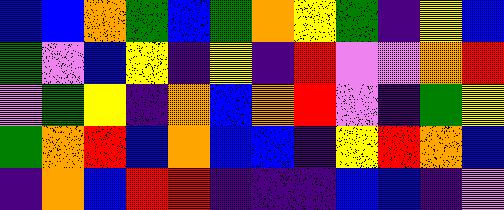[["blue", "blue", "orange", "green", "blue", "green", "orange", "yellow", "green", "indigo", "yellow", "blue"], ["green", "violet", "blue", "yellow", "indigo", "yellow", "indigo", "red", "violet", "violet", "orange", "red"], ["violet", "green", "yellow", "indigo", "orange", "blue", "orange", "red", "violet", "indigo", "green", "yellow"], ["green", "orange", "red", "blue", "orange", "blue", "blue", "indigo", "yellow", "red", "orange", "blue"], ["indigo", "orange", "blue", "red", "red", "indigo", "indigo", "indigo", "blue", "blue", "indigo", "violet"]]